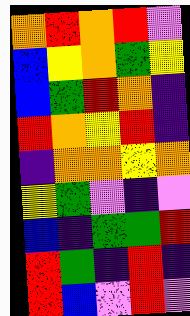[["orange", "red", "orange", "red", "violet"], ["blue", "yellow", "orange", "green", "yellow"], ["blue", "green", "red", "orange", "indigo"], ["red", "orange", "yellow", "red", "indigo"], ["indigo", "orange", "orange", "yellow", "orange"], ["yellow", "green", "violet", "indigo", "violet"], ["blue", "indigo", "green", "green", "red"], ["red", "green", "indigo", "red", "indigo"], ["red", "blue", "violet", "red", "violet"]]